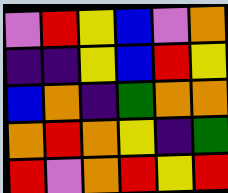[["violet", "red", "yellow", "blue", "violet", "orange"], ["indigo", "indigo", "yellow", "blue", "red", "yellow"], ["blue", "orange", "indigo", "green", "orange", "orange"], ["orange", "red", "orange", "yellow", "indigo", "green"], ["red", "violet", "orange", "red", "yellow", "red"]]